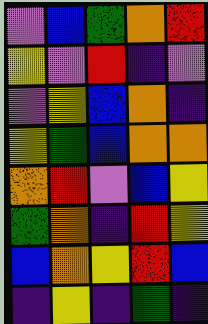[["violet", "blue", "green", "orange", "red"], ["yellow", "violet", "red", "indigo", "violet"], ["violet", "yellow", "blue", "orange", "indigo"], ["yellow", "green", "blue", "orange", "orange"], ["orange", "red", "violet", "blue", "yellow"], ["green", "orange", "indigo", "red", "yellow"], ["blue", "orange", "yellow", "red", "blue"], ["indigo", "yellow", "indigo", "green", "indigo"]]